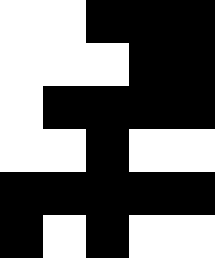[["white", "white", "black", "black", "black"], ["white", "white", "white", "black", "black"], ["white", "black", "black", "black", "black"], ["white", "white", "black", "white", "white"], ["black", "black", "black", "black", "black"], ["black", "white", "black", "white", "white"]]